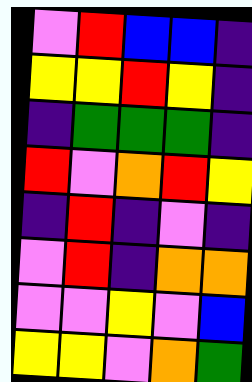[["violet", "red", "blue", "blue", "indigo"], ["yellow", "yellow", "red", "yellow", "indigo"], ["indigo", "green", "green", "green", "indigo"], ["red", "violet", "orange", "red", "yellow"], ["indigo", "red", "indigo", "violet", "indigo"], ["violet", "red", "indigo", "orange", "orange"], ["violet", "violet", "yellow", "violet", "blue"], ["yellow", "yellow", "violet", "orange", "green"]]